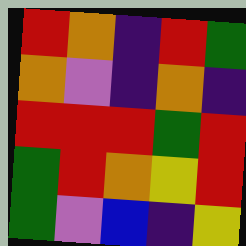[["red", "orange", "indigo", "red", "green"], ["orange", "violet", "indigo", "orange", "indigo"], ["red", "red", "red", "green", "red"], ["green", "red", "orange", "yellow", "red"], ["green", "violet", "blue", "indigo", "yellow"]]